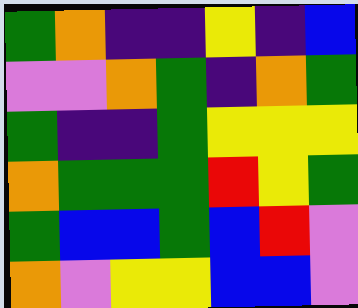[["green", "orange", "indigo", "indigo", "yellow", "indigo", "blue"], ["violet", "violet", "orange", "green", "indigo", "orange", "green"], ["green", "indigo", "indigo", "green", "yellow", "yellow", "yellow"], ["orange", "green", "green", "green", "red", "yellow", "green"], ["green", "blue", "blue", "green", "blue", "red", "violet"], ["orange", "violet", "yellow", "yellow", "blue", "blue", "violet"]]